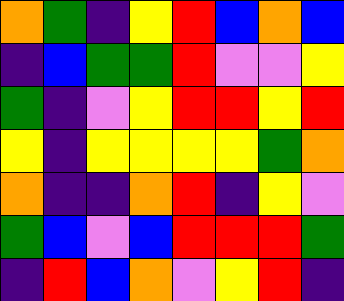[["orange", "green", "indigo", "yellow", "red", "blue", "orange", "blue"], ["indigo", "blue", "green", "green", "red", "violet", "violet", "yellow"], ["green", "indigo", "violet", "yellow", "red", "red", "yellow", "red"], ["yellow", "indigo", "yellow", "yellow", "yellow", "yellow", "green", "orange"], ["orange", "indigo", "indigo", "orange", "red", "indigo", "yellow", "violet"], ["green", "blue", "violet", "blue", "red", "red", "red", "green"], ["indigo", "red", "blue", "orange", "violet", "yellow", "red", "indigo"]]